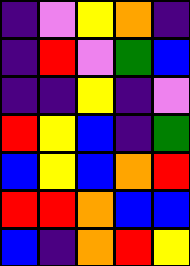[["indigo", "violet", "yellow", "orange", "indigo"], ["indigo", "red", "violet", "green", "blue"], ["indigo", "indigo", "yellow", "indigo", "violet"], ["red", "yellow", "blue", "indigo", "green"], ["blue", "yellow", "blue", "orange", "red"], ["red", "red", "orange", "blue", "blue"], ["blue", "indigo", "orange", "red", "yellow"]]